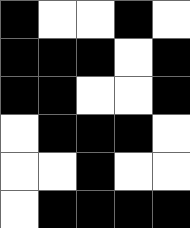[["black", "white", "white", "black", "white"], ["black", "black", "black", "white", "black"], ["black", "black", "white", "white", "black"], ["white", "black", "black", "black", "white"], ["white", "white", "black", "white", "white"], ["white", "black", "black", "black", "black"]]